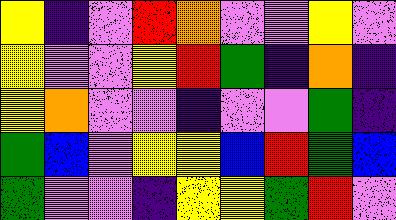[["yellow", "indigo", "violet", "red", "orange", "violet", "violet", "yellow", "violet"], ["yellow", "violet", "violet", "yellow", "red", "green", "indigo", "orange", "indigo"], ["yellow", "orange", "violet", "violet", "indigo", "violet", "violet", "green", "indigo"], ["green", "blue", "violet", "yellow", "yellow", "blue", "red", "green", "blue"], ["green", "violet", "violet", "indigo", "yellow", "yellow", "green", "red", "violet"]]